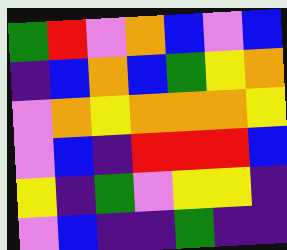[["green", "red", "violet", "orange", "blue", "violet", "blue"], ["indigo", "blue", "orange", "blue", "green", "yellow", "orange"], ["violet", "orange", "yellow", "orange", "orange", "orange", "yellow"], ["violet", "blue", "indigo", "red", "red", "red", "blue"], ["yellow", "indigo", "green", "violet", "yellow", "yellow", "indigo"], ["violet", "blue", "indigo", "indigo", "green", "indigo", "indigo"]]